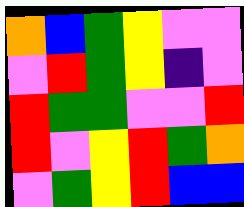[["orange", "blue", "green", "yellow", "violet", "violet"], ["violet", "red", "green", "yellow", "indigo", "violet"], ["red", "green", "green", "violet", "violet", "red"], ["red", "violet", "yellow", "red", "green", "orange"], ["violet", "green", "yellow", "red", "blue", "blue"]]